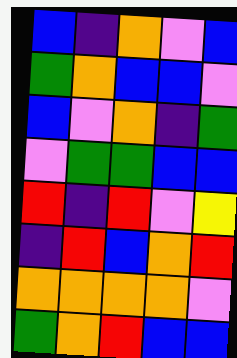[["blue", "indigo", "orange", "violet", "blue"], ["green", "orange", "blue", "blue", "violet"], ["blue", "violet", "orange", "indigo", "green"], ["violet", "green", "green", "blue", "blue"], ["red", "indigo", "red", "violet", "yellow"], ["indigo", "red", "blue", "orange", "red"], ["orange", "orange", "orange", "orange", "violet"], ["green", "orange", "red", "blue", "blue"]]